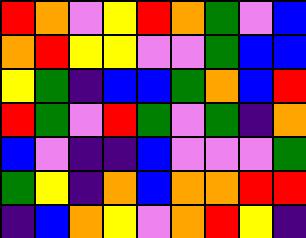[["red", "orange", "violet", "yellow", "red", "orange", "green", "violet", "blue"], ["orange", "red", "yellow", "yellow", "violet", "violet", "green", "blue", "blue"], ["yellow", "green", "indigo", "blue", "blue", "green", "orange", "blue", "red"], ["red", "green", "violet", "red", "green", "violet", "green", "indigo", "orange"], ["blue", "violet", "indigo", "indigo", "blue", "violet", "violet", "violet", "green"], ["green", "yellow", "indigo", "orange", "blue", "orange", "orange", "red", "red"], ["indigo", "blue", "orange", "yellow", "violet", "orange", "red", "yellow", "indigo"]]